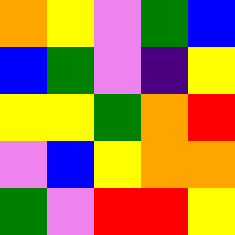[["orange", "yellow", "violet", "green", "blue"], ["blue", "green", "violet", "indigo", "yellow"], ["yellow", "yellow", "green", "orange", "red"], ["violet", "blue", "yellow", "orange", "orange"], ["green", "violet", "red", "red", "yellow"]]